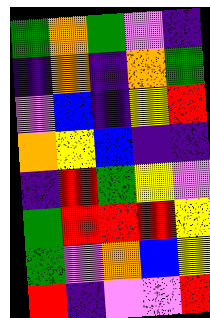[["green", "orange", "green", "violet", "indigo"], ["indigo", "orange", "indigo", "orange", "green"], ["violet", "blue", "indigo", "yellow", "red"], ["orange", "yellow", "blue", "indigo", "indigo"], ["indigo", "red", "green", "yellow", "violet"], ["green", "red", "red", "red", "yellow"], ["green", "violet", "orange", "blue", "yellow"], ["red", "indigo", "violet", "violet", "red"]]